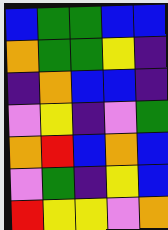[["blue", "green", "green", "blue", "blue"], ["orange", "green", "green", "yellow", "indigo"], ["indigo", "orange", "blue", "blue", "indigo"], ["violet", "yellow", "indigo", "violet", "green"], ["orange", "red", "blue", "orange", "blue"], ["violet", "green", "indigo", "yellow", "blue"], ["red", "yellow", "yellow", "violet", "orange"]]